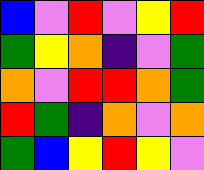[["blue", "violet", "red", "violet", "yellow", "red"], ["green", "yellow", "orange", "indigo", "violet", "green"], ["orange", "violet", "red", "red", "orange", "green"], ["red", "green", "indigo", "orange", "violet", "orange"], ["green", "blue", "yellow", "red", "yellow", "violet"]]